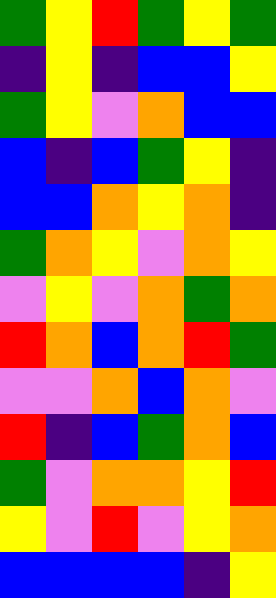[["green", "yellow", "red", "green", "yellow", "green"], ["indigo", "yellow", "indigo", "blue", "blue", "yellow"], ["green", "yellow", "violet", "orange", "blue", "blue"], ["blue", "indigo", "blue", "green", "yellow", "indigo"], ["blue", "blue", "orange", "yellow", "orange", "indigo"], ["green", "orange", "yellow", "violet", "orange", "yellow"], ["violet", "yellow", "violet", "orange", "green", "orange"], ["red", "orange", "blue", "orange", "red", "green"], ["violet", "violet", "orange", "blue", "orange", "violet"], ["red", "indigo", "blue", "green", "orange", "blue"], ["green", "violet", "orange", "orange", "yellow", "red"], ["yellow", "violet", "red", "violet", "yellow", "orange"], ["blue", "blue", "blue", "blue", "indigo", "yellow"]]